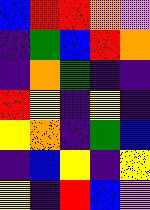[["blue", "red", "red", "orange", "violet"], ["indigo", "green", "blue", "red", "orange"], ["indigo", "orange", "green", "indigo", "indigo"], ["red", "yellow", "indigo", "yellow", "indigo"], ["yellow", "orange", "indigo", "green", "blue"], ["indigo", "blue", "yellow", "indigo", "yellow"], ["yellow", "indigo", "red", "blue", "violet"]]